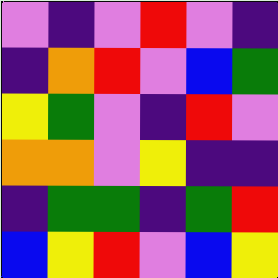[["violet", "indigo", "violet", "red", "violet", "indigo"], ["indigo", "orange", "red", "violet", "blue", "green"], ["yellow", "green", "violet", "indigo", "red", "violet"], ["orange", "orange", "violet", "yellow", "indigo", "indigo"], ["indigo", "green", "green", "indigo", "green", "red"], ["blue", "yellow", "red", "violet", "blue", "yellow"]]